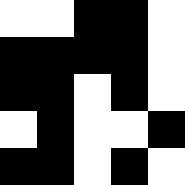[["white", "white", "black", "black", "white"], ["black", "black", "black", "black", "white"], ["black", "black", "white", "black", "white"], ["white", "black", "white", "white", "black"], ["black", "black", "white", "black", "white"]]